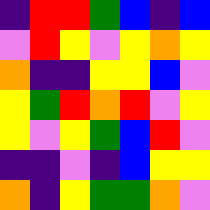[["indigo", "red", "red", "green", "blue", "indigo", "blue"], ["violet", "red", "yellow", "violet", "yellow", "orange", "yellow"], ["orange", "indigo", "indigo", "yellow", "yellow", "blue", "violet"], ["yellow", "green", "red", "orange", "red", "violet", "yellow"], ["yellow", "violet", "yellow", "green", "blue", "red", "violet"], ["indigo", "indigo", "violet", "indigo", "blue", "yellow", "yellow"], ["orange", "indigo", "yellow", "green", "green", "orange", "violet"]]